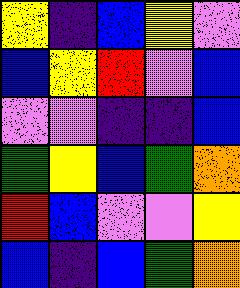[["yellow", "indigo", "blue", "yellow", "violet"], ["blue", "yellow", "red", "violet", "blue"], ["violet", "violet", "indigo", "indigo", "blue"], ["green", "yellow", "blue", "green", "orange"], ["red", "blue", "violet", "violet", "yellow"], ["blue", "indigo", "blue", "green", "orange"]]